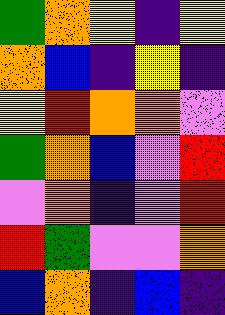[["green", "orange", "yellow", "indigo", "yellow"], ["orange", "blue", "indigo", "yellow", "indigo"], ["yellow", "red", "orange", "orange", "violet"], ["green", "orange", "blue", "violet", "red"], ["violet", "orange", "indigo", "violet", "red"], ["red", "green", "violet", "violet", "orange"], ["blue", "orange", "indigo", "blue", "indigo"]]